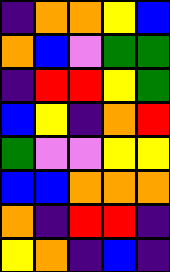[["indigo", "orange", "orange", "yellow", "blue"], ["orange", "blue", "violet", "green", "green"], ["indigo", "red", "red", "yellow", "green"], ["blue", "yellow", "indigo", "orange", "red"], ["green", "violet", "violet", "yellow", "yellow"], ["blue", "blue", "orange", "orange", "orange"], ["orange", "indigo", "red", "red", "indigo"], ["yellow", "orange", "indigo", "blue", "indigo"]]